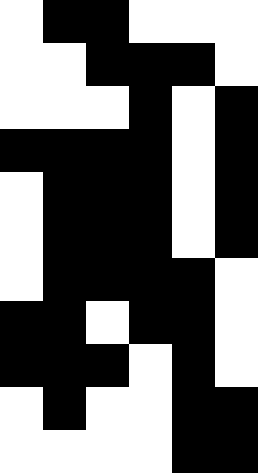[["white", "black", "black", "white", "white", "white"], ["white", "white", "black", "black", "black", "white"], ["white", "white", "white", "black", "white", "black"], ["black", "black", "black", "black", "white", "black"], ["white", "black", "black", "black", "white", "black"], ["white", "black", "black", "black", "white", "black"], ["white", "black", "black", "black", "black", "white"], ["black", "black", "white", "black", "black", "white"], ["black", "black", "black", "white", "black", "white"], ["white", "black", "white", "white", "black", "black"], ["white", "white", "white", "white", "black", "black"]]